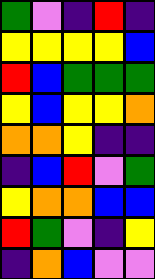[["green", "violet", "indigo", "red", "indigo"], ["yellow", "yellow", "yellow", "yellow", "blue"], ["red", "blue", "green", "green", "green"], ["yellow", "blue", "yellow", "yellow", "orange"], ["orange", "orange", "yellow", "indigo", "indigo"], ["indigo", "blue", "red", "violet", "green"], ["yellow", "orange", "orange", "blue", "blue"], ["red", "green", "violet", "indigo", "yellow"], ["indigo", "orange", "blue", "violet", "violet"]]